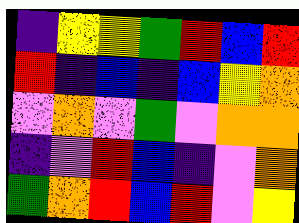[["indigo", "yellow", "yellow", "green", "red", "blue", "red"], ["red", "indigo", "blue", "indigo", "blue", "yellow", "orange"], ["violet", "orange", "violet", "green", "violet", "orange", "orange"], ["indigo", "violet", "red", "blue", "indigo", "violet", "orange"], ["green", "orange", "red", "blue", "red", "violet", "yellow"]]